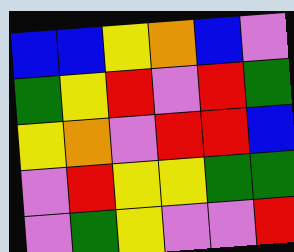[["blue", "blue", "yellow", "orange", "blue", "violet"], ["green", "yellow", "red", "violet", "red", "green"], ["yellow", "orange", "violet", "red", "red", "blue"], ["violet", "red", "yellow", "yellow", "green", "green"], ["violet", "green", "yellow", "violet", "violet", "red"]]